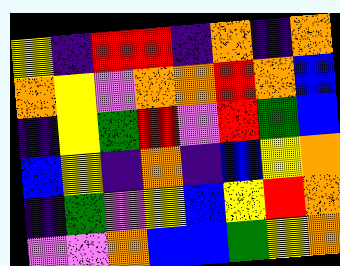[["yellow", "indigo", "red", "red", "indigo", "orange", "indigo", "orange"], ["orange", "yellow", "violet", "orange", "orange", "red", "orange", "blue"], ["indigo", "yellow", "green", "red", "violet", "red", "green", "blue"], ["blue", "yellow", "indigo", "orange", "indigo", "blue", "yellow", "orange"], ["indigo", "green", "violet", "yellow", "blue", "yellow", "red", "orange"], ["violet", "violet", "orange", "blue", "blue", "green", "yellow", "orange"]]